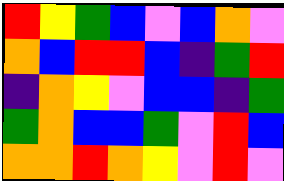[["red", "yellow", "green", "blue", "violet", "blue", "orange", "violet"], ["orange", "blue", "red", "red", "blue", "indigo", "green", "red"], ["indigo", "orange", "yellow", "violet", "blue", "blue", "indigo", "green"], ["green", "orange", "blue", "blue", "green", "violet", "red", "blue"], ["orange", "orange", "red", "orange", "yellow", "violet", "red", "violet"]]